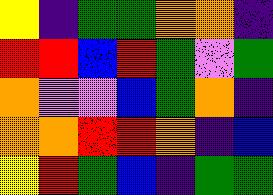[["yellow", "indigo", "green", "green", "orange", "orange", "indigo"], ["red", "red", "blue", "red", "green", "violet", "green"], ["orange", "violet", "violet", "blue", "green", "orange", "indigo"], ["orange", "orange", "red", "red", "orange", "indigo", "blue"], ["yellow", "red", "green", "blue", "indigo", "green", "green"]]